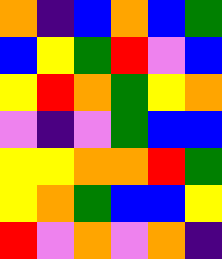[["orange", "indigo", "blue", "orange", "blue", "green"], ["blue", "yellow", "green", "red", "violet", "blue"], ["yellow", "red", "orange", "green", "yellow", "orange"], ["violet", "indigo", "violet", "green", "blue", "blue"], ["yellow", "yellow", "orange", "orange", "red", "green"], ["yellow", "orange", "green", "blue", "blue", "yellow"], ["red", "violet", "orange", "violet", "orange", "indigo"]]